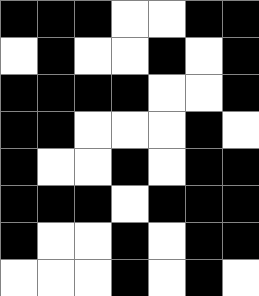[["black", "black", "black", "white", "white", "black", "black"], ["white", "black", "white", "white", "black", "white", "black"], ["black", "black", "black", "black", "white", "white", "black"], ["black", "black", "white", "white", "white", "black", "white"], ["black", "white", "white", "black", "white", "black", "black"], ["black", "black", "black", "white", "black", "black", "black"], ["black", "white", "white", "black", "white", "black", "black"], ["white", "white", "white", "black", "white", "black", "white"]]